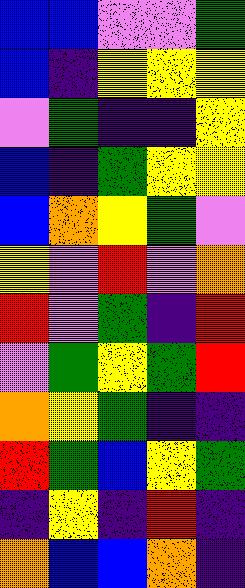[["blue", "blue", "violet", "violet", "green"], ["blue", "indigo", "yellow", "yellow", "yellow"], ["violet", "green", "indigo", "indigo", "yellow"], ["blue", "indigo", "green", "yellow", "yellow"], ["blue", "orange", "yellow", "green", "violet"], ["yellow", "violet", "red", "violet", "orange"], ["red", "violet", "green", "indigo", "red"], ["violet", "green", "yellow", "green", "red"], ["orange", "yellow", "green", "indigo", "indigo"], ["red", "green", "blue", "yellow", "green"], ["indigo", "yellow", "indigo", "red", "indigo"], ["orange", "blue", "blue", "orange", "indigo"]]